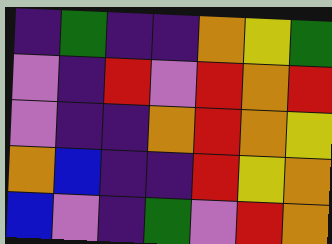[["indigo", "green", "indigo", "indigo", "orange", "yellow", "green"], ["violet", "indigo", "red", "violet", "red", "orange", "red"], ["violet", "indigo", "indigo", "orange", "red", "orange", "yellow"], ["orange", "blue", "indigo", "indigo", "red", "yellow", "orange"], ["blue", "violet", "indigo", "green", "violet", "red", "orange"]]